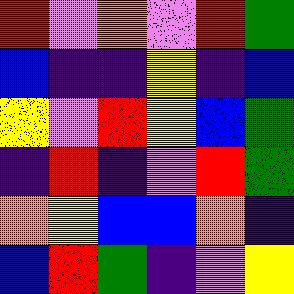[["red", "violet", "orange", "violet", "red", "green"], ["blue", "indigo", "indigo", "yellow", "indigo", "blue"], ["yellow", "violet", "red", "yellow", "blue", "green"], ["indigo", "red", "indigo", "violet", "red", "green"], ["orange", "yellow", "blue", "blue", "orange", "indigo"], ["blue", "red", "green", "indigo", "violet", "yellow"]]